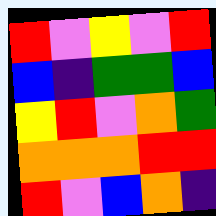[["red", "violet", "yellow", "violet", "red"], ["blue", "indigo", "green", "green", "blue"], ["yellow", "red", "violet", "orange", "green"], ["orange", "orange", "orange", "red", "red"], ["red", "violet", "blue", "orange", "indigo"]]